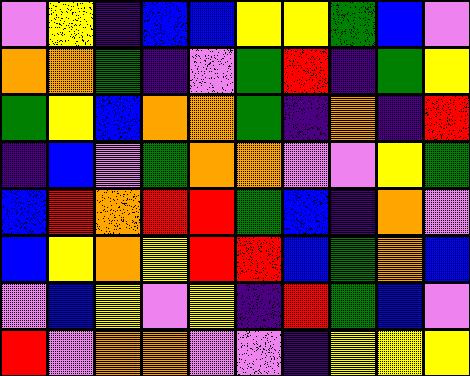[["violet", "yellow", "indigo", "blue", "blue", "yellow", "yellow", "green", "blue", "violet"], ["orange", "orange", "green", "indigo", "violet", "green", "red", "indigo", "green", "yellow"], ["green", "yellow", "blue", "orange", "orange", "green", "indigo", "orange", "indigo", "red"], ["indigo", "blue", "violet", "green", "orange", "orange", "violet", "violet", "yellow", "green"], ["blue", "red", "orange", "red", "red", "green", "blue", "indigo", "orange", "violet"], ["blue", "yellow", "orange", "yellow", "red", "red", "blue", "green", "orange", "blue"], ["violet", "blue", "yellow", "violet", "yellow", "indigo", "red", "green", "blue", "violet"], ["red", "violet", "orange", "orange", "violet", "violet", "indigo", "yellow", "yellow", "yellow"]]